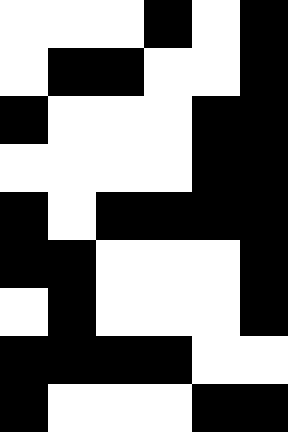[["white", "white", "white", "black", "white", "black"], ["white", "black", "black", "white", "white", "black"], ["black", "white", "white", "white", "black", "black"], ["white", "white", "white", "white", "black", "black"], ["black", "white", "black", "black", "black", "black"], ["black", "black", "white", "white", "white", "black"], ["white", "black", "white", "white", "white", "black"], ["black", "black", "black", "black", "white", "white"], ["black", "white", "white", "white", "black", "black"]]